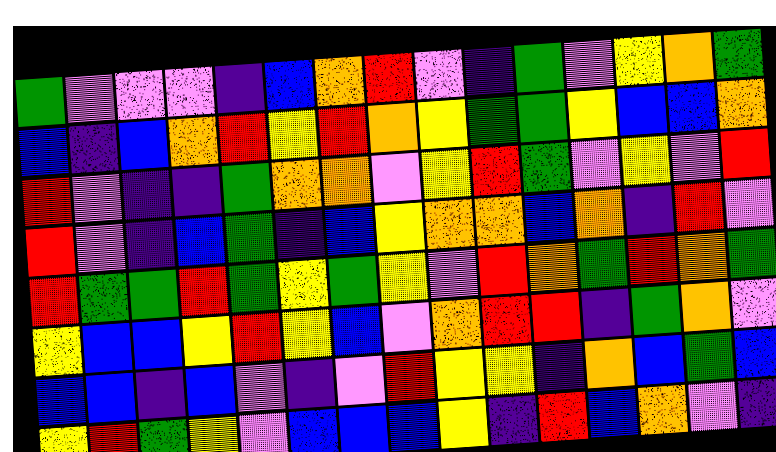[["green", "violet", "violet", "violet", "indigo", "blue", "orange", "red", "violet", "indigo", "green", "violet", "yellow", "orange", "green"], ["blue", "indigo", "blue", "orange", "red", "yellow", "red", "orange", "yellow", "green", "green", "yellow", "blue", "blue", "orange"], ["red", "violet", "indigo", "indigo", "green", "orange", "orange", "violet", "yellow", "red", "green", "violet", "yellow", "violet", "red"], ["red", "violet", "indigo", "blue", "green", "indigo", "blue", "yellow", "orange", "orange", "blue", "orange", "indigo", "red", "violet"], ["red", "green", "green", "red", "green", "yellow", "green", "yellow", "violet", "red", "orange", "green", "red", "orange", "green"], ["yellow", "blue", "blue", "yellow", "red", "yellow", "blue", "violet", "orange", "red", "red", "indigo", "green", "orange", "violet"], ["blue", "blue", "indigo", "blue", "violet", "indigo", "violet", "red", "yellow", "yellow", "indigo", "orange", "blue", "green", "blue"], ["yellow", "red", "green", "yellow", "violet", "blue", "blue", "blue", "yellow", "indigo", "red", "blue", "orange", "violet", "indigo"]]